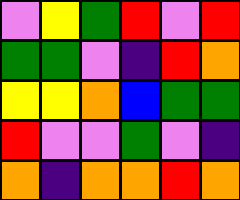[["violet", "yellow", "green", "red", "violet", "red"], ["green", "green", "violet", "indigo", "red", "orange"], ["yellow", "yellow", "orange", "blue", "green", "green"], ["red", "violet", "violet", "green", "violet", "indigo"], ["orange", "indigo", "orange", "orange", "red", "orange"]]